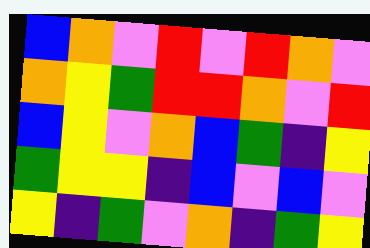[["blue", "orange", "violet", "red", "violet", "red", "orange", "violet"], ["orange", "yellow", "green", "red", "red", "orange", "violet", "red"], ["blue", "yellow", "violet", "orange", "blue", "green", "indigo", "yellow"], ["green", "yellow", "yellow", "indigo", "blue", "violet", "blue", "violet"], ["yellow", "indigo", "green", "violet", "orange", "indigo", "green", "yellow"]]